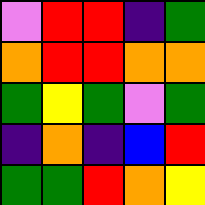[["violet", "red", "red", "indigo", "green"], ["orange", "red", "red", "orange", "orange"], ["green", "yellow", "green", "violet", "green"], ["indigo", "orange", "indigo", "blue", "red"], ["green", "green", "red", "orange", "yellow"]]